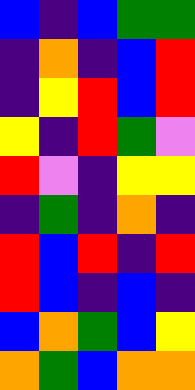[["blue", "indigo", "blue", "green", "green"], ["indigo", "orange", "indigo", "blue", "red"], ["indigo", "yellow", "red", "blue", "red"], ["yellow", "indigo", "red", "green", "violet"], ["red", "violet", "indigo", "yellow", "yellow"], ["indigo", "green", "indigo", "orange", "indigo"], ["red", "blue", "red", "indigo", "red"], ["red", "blue", "indigo", "blue", "indigo"], ["blue", "orange", "green", "blue", "yellow"], ["orange", "green", "blue", "orange", "orange"]]